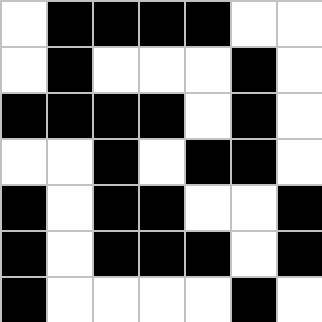[["white", "black", "black", "black", "black", "white", "white"], ["white", "black", "white", "white", "white", "black", "white"], ["black", "black", "black", "black", "white", "black", "white"], ["white", "white", "black", "white", "black", "black", "white"], ["black", "white", "black", "black", "white", "white", "black"], ["black", "white", "black", "black", "black", "white", "black"], ["black", "white", "white", "white", "white", "black", "white"]]